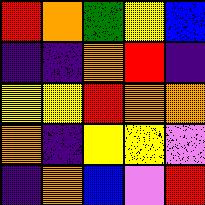[["red", "orange", "green", "yellow", "blue"], ["indigo", "indigo", "orange", "red", "indigo"], ["yellow", "yellow", "red", "orange", "orange"], ["orange", "indigo", "yellow", "yellow", "violet"], ["indigo", "orange", "blue", "violet", "red"]]